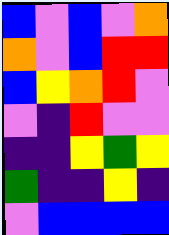[["blue", "violet", "blue", "violet", "orange"], ["orange", "violet", "blue", "red", "red"], ["blue", "yellow", "orange", "red", "violet"], ["violet", "indigo", "red", "violet", "violet"], ["indigo", "indigo", "yellow", "green", "yellow"], ["green", "indigo", "indigo", "yellow", "indigo"], ["violet", "blue", "blue", "blue", "blue"]]